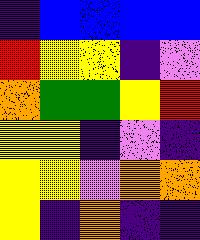[["indigo", "blue", "blue", "blue", "blue"], ["red", "yellow", "yellow", "indigo", "violet"], ["orange", "green", "green", "yellow", "red"], ["yellow", "yellow", "indigo", "violet", "indigo"], ["yellow", "yellow", "violet", "orange", "orange"], ["yellow", "indigo", "orange", "indigo", "indigo"]]